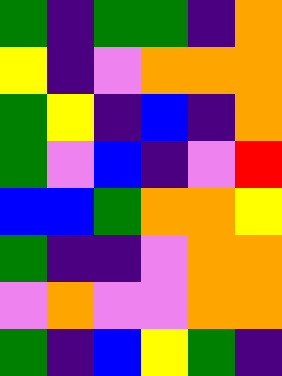[["green", "indigo", "green", "green", "indigo", "orange"], ["yellow", "indigo", "violet", "orange", "orange", "orange"], ["green", "yellow", "indigo", "blue", "indigo", "orange"], ["green", "violet", "blue", "indigo", "violet", "red"], ["blue", "blue", "green", "orange", "orange", "yellow"], ["green", "indigo", "indigo", "violet", "orange", "orange"], ["violet", "orange", "violet", "violet", "orange", "orange"], ["green", "indigo", "blue", "yellow", "green", "indigo"]]